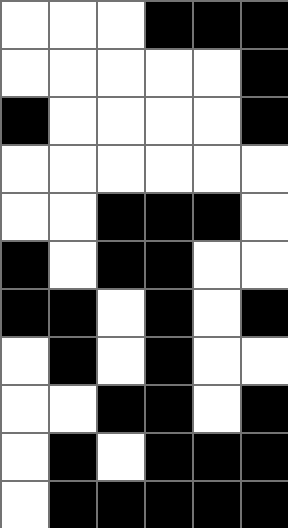[["white", "white", "white", "black", "black", "black"], ["white", "white", "white", "white", "white", "black"], ["black", "white", "white", "white", "white", "black"], ["white", "white", "white", "white", "white", "white"], ["white", "white", "black", "black", "black", "white"], ["black", "white", "black", "black", "white", "white"], ["black", "black", "white", "black", "white", "black"], ["white", "black", "white", "black", "white", "white"], ["white", "white", "black", "black", "white", "black"], ["white", "black", "white", "black", "black", "black"], ["white", "black", "black", "black", "black", "black"]]